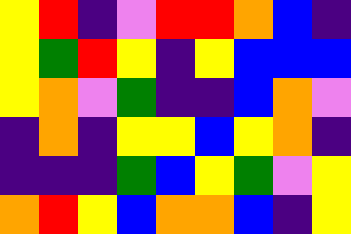[["yellow", "red", "indigo", "violet", "red", "red", "orange", "blue", "indigo"], ["yellow", "green", "red", "yellow", "indigo", "yellow", "blue", "blue", "blue"], ["yellow", "orange", "violet", "green", "indigo", "indigo", "blue", "orange", "violet"], ["indigo", "orange", "indigo", "yellow", "yellow", "blue", "yellow", "orange", "indigo"], ["indigo", "indigo", "indigo", "green", "blue", "yellow", "green", "violet", "yellow"], ["orange", "red", "yellow", "blue", "orange", "orange", "blue", "indigo", "yellow"]]